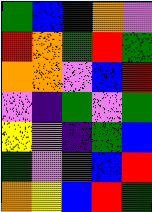[["green", "blue", "blue", "orange", "violet"], ["red", "orange", "green", "red", "green"], ["orange", "orange", "violet", "blue", "red"], ["violet", "indigo", "green", "violet", "green"], ["yellow", "violet", "indigo", "green", "blue"], ["green", "violet", "green", "blue", "red"], ["orange", "yellow", "blue", "red", "green"]]